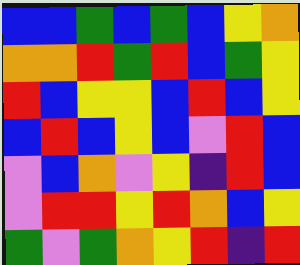[["blue", "blue", "green", "blue", "green", "blue", "yellow", "orange"], ["orange", "orange", "red", "green", "red", "blue", "green", "yellow"], ["red", "blue", "yellow", "yellow", "blue", "red", "blue", "yellow"], ["blue", "red", "blue", "yellow", "blue", "violet", "red", "blue"], ["violet", "blue", "orange", "violet", "yellow", "indigo", "red", "blue"], ["violet", "red", "red", "yellow", "red", "orange", "blue", "yellow"], ["green", "violet", "green", "orange", "yellow", "red", "indigo", "red"]]